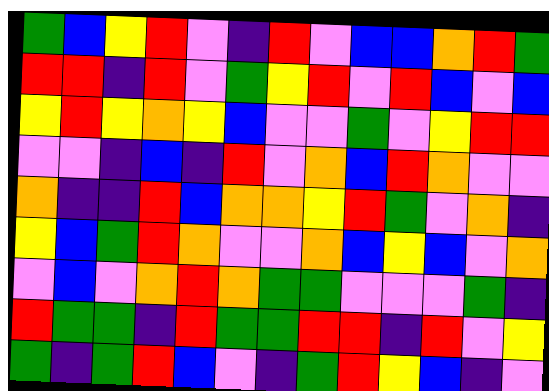[["green", "blue", "yellow", "red", "violet", "indigo", "red", "violet", "blue", "blue", "orange", "red", "green"], ["red", "red", "indigo", "red", "violet", "green", "yellow", "red", "violet", "red", "blue", "violet", "blue"], ["yellow", "red", "yellow", "orange", "yellow", "blue", "violet", "violet", "green", "violet", "yellow", "red", "red"], ["violet", "violet", "indigo", "blue", "indigo", "red", "violet", "orange", "blue", "red", "orange", "violet", "violet"], ["orange", "indigo", "indigo", "red", "blue", "orange", "orange", "yellow", "red", "green", "violet", "orange", "indigo"], ["yellow", "blue", "green", "red", "orange", "violet", "violet", "orange", "blue", "yellow", "blue", "violet", "orange"], ["violet", "blue", "violet", "orange", "red", "orange", "green", "green", "violet", "violet", "violet", "green", "indigo"], ["red", "green", "green", "indigo", "red", "green", "green", "red", "red", "indigo", "red", "violet", "yellow"], ["green", "indigo", "green", "red", "blue", "violet", "indigo", "green", "red", "yellow", "blue", "indigo", "violet"]]